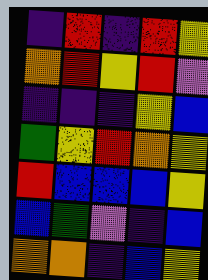[["indigo", "red", "indigo", "red", "yellow"], ["orange", "red", "yellow", "red", "violet"], ["indigo", "indigo", "indigo", "yellow", "blue"], ["green", "yellow", "red", "orange", "yellow"], ["red", "blue", "blue", "blue", "yellow"], ["blue", "green", "violet", "indigo", "blue"], ["orange", "orange", "indigo", "blue", "yellow"]]